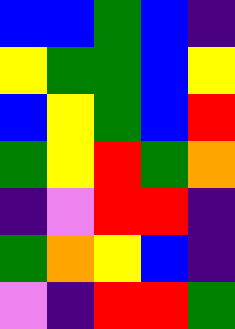[["blue", "blue", "green", "blue", "indigo"], ["yellow", "green", "green", "blue", "yellow"], ["blue", "yellow", "green", "blue", "red"], ["green", "yellow", "red", "green", "orange"], ["indigo", "violet", "red", "red", "indigo"], ["green", "orange", "yellow", "blue", "indigo"], ["violet", "indigo", "red", "red", "green"]]